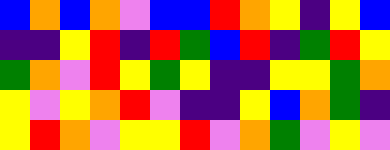[["blue", "orange", "blue", "orange", "violet", "blue", "blue", "red", "orange", "yellow", "indigo", "yellow", "blue"], ["indigo", "indigo", "yellow", "red", "indigo", "red", "green", "blue", "red", "indigo", "green", "red", "yellow"], ["green", "orange", "violet", "red", "yellow", "green", "yellow", "indigo", "indigo", "yellow", "yellow", "green", "orange"], ["yellow", "violet", "yellow", "orange", "red", "violet", "indigo", "indigo", "yellow", "blue", "orange", "green", "indigo"], ["yellow", "red", "orange", "violet", "yellow", "yellow", "red", "violet", "orange", "green", "violet", "yellow", "violet"]]